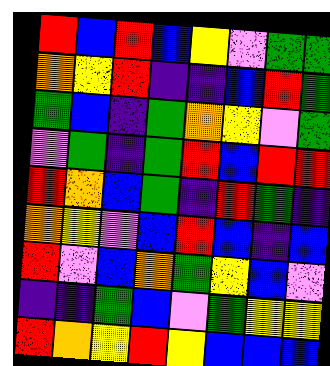[["red", "blue", "red", "blue", "yellow", "violet", "green", "green"], ["orange", "yellow", "red", "indigo", "indigo", "blue", "red", "green"], ["green", "blue", "indigo", "green", "orange", "yellow", "violet", "green"], ["violet", "green", "indigo", "green", "red", "blue", "red", "red"], ["red", "orange", "blue", "green", "indigo", "red", "green", "indigo"], ["orange", "yellow", "violet", "blue", "red", "blue", "indigo", "blue"], ["red", "violet", "blue", "orange", "green", "yellow", "blue", "violet"], ["indigo", "indigo", "green", "blue", "violet", "green", "yellow", "yellow"], ["red", "orange", "yellow", "red", "yellow", "blue", "blue", "blue"]]